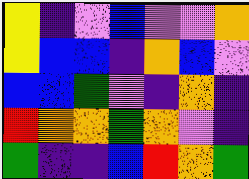[["yellow", "indigo", "violet", "blue", "violet", "violet", "orange"], ["yellow", "blue", "blue", "indigo", "orange", "blue", "violet"], ["blue", "blue", "green", "violet", "indigo", "orange", "indigo"], ["red", "orange", "orange", "green", "orange", "violet", "indigo"], ["green", "indigo", "indigo", "blue", "red", "orange", "green"]]